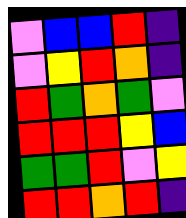[["violet", "blue", "blue", "red", "indigo"], ["violet", "yellow", "red", "orange", "indigo"], ["red", "green", "orange", "green", "violet"], ["red", "red", "red", "yellow", "blue"], ["green", "green", "red", "violet", "yellow"], ["red", "red", "orange", "red", "indigo"]]